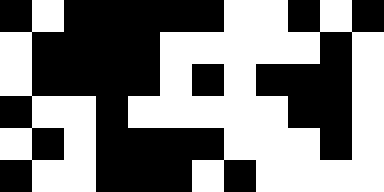[["black", "white", "black", "black", "black", "black", "black", "white", "white", "black", "white", "black"], ["white", "black", "black", "black", "black", "white", "white", "white", "white", "white", "black", "white"], ["white", "black", "black", "black", "black", "white", "black", "white", "black", "black", "black", "white"], ["black", "white", "white", "black", "white", "white", "white", "white", "white", "black", "black", "white"], ["white", "black", "white", "black", "black", "black", "black", "white", "white", "white", "black", "white"], ["black", "white", "white", "black", "black", "black", "white", "black", "white", "white", "white", "white"]]